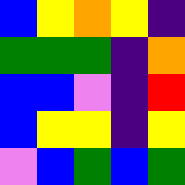[["blue", "yellow", "orange", "yellow", "indigo"], ["green", "green", "green", "indigo", "orange"], ["blue", "blue", "violet", "indigo", "red"], ["blue", "yellow", "yellow", "indigo", "yellow"], ["violet", "blue", "green", "blue", "green"]]